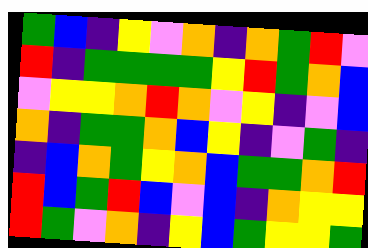[["green", "blue", "indigo", "yellow", "violet", "orange", "indigo", "orange", "green", "red", "violet"], ["red", "indigo", "green", "green", "green", "green", "yellow", "red", "green", "orange", "blue"], ["violet", "yellow", "yellow", "orange", "red", "orange", "violet", "yellow", "indigo", "violet", "blue"], ["orange", "indigo", "green", "green", "orange", "blue", "yellow", "indigo", "violet", "green", "indigo"], ["indigo", "blue", "orange", "green", "yellow", "orange", "blue", "green", "green", "orange", "red"], ["red", "blue", "green", "red", "blue", "violet", "blue", "indigo", "orange", "yellow", "yellow"], ["red", "green", "violet", "orange", "indigo", "yellow", "blue", "green", "yellow", "yellow", "green"]]